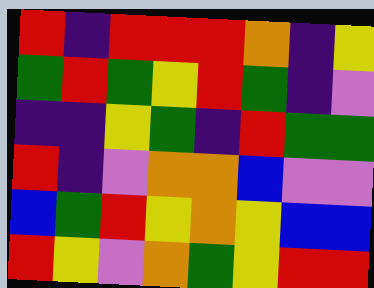[["red", "indigo", "red", "red", "red", "orange", "indigo", "yellow"], ["green", "red", "green", "yellow", "red", "green", "indigo", "violet"], ["indigo", "indigo", "yellow", "green", "indigo", "red", "green", "green"], ["red", "indigo", "violet", "orange", "orange", "blue", "violet", "violet"], ["blue", "green", "red", "yellow", "orange", "yellow", "blue", "blue"], ["red", "yellow", "violet", "orange", "green", "yellow", "red", "red"]]